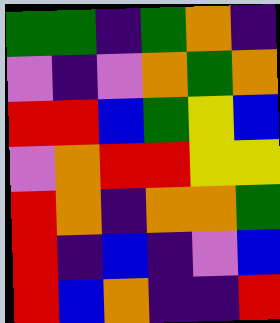[["green", "green", "indigo", "green", "orange", "indigo"], ["violet", "indigo", "violet", "orange", "green", "orange"], ["red", "red", "blue", "green", "yellow", "blue"], ["violet", "orange", "red", "red", "yellow", "yellow"], ["red", "orange", "indigo", "orange", "orange", "green"], ["red", "indigo", "blue", "indigo", "violet", "blue"], ["red", "blue", "orange", "indigo", "indigo", "red"]]